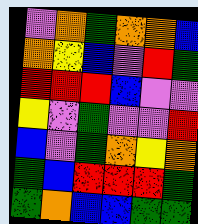[["violet", "orange", "green", "orange", "orange", "blue"], ["orange", "yellow", "blue", "violet", "red", "green"], ["red", "red", "red", "blue", "violet", "violet"], ["yellow", "violet", "green", "violet", "violet", "red"], ["blue", "violet", "green", "orange", "yellow", "orange"], ["green", "blue", "red", "red", "red", "green"], ["green", "orange", "blue", "blue", "green", "green"]]